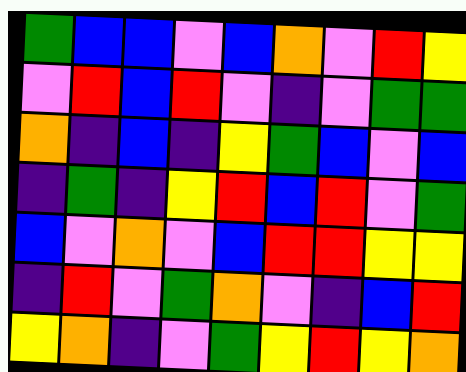[["green", "blue", "blue", "violet", "blue", "orange", "violet", "red", "yellow"], ["violet", "red", "blue", "red", "violet", "indigo", "violet", "green", "green"], ["orange", "indigo", "blue", "indigo", "yellow", "green", "blue", "violet", "blue"], ["indigo", "green", "indigo", "yellow", "red", "blue", "red", "violet", "green"], ["blue", "violet", "orange", "violet", "blue", "red", "red", "yellow", "yellow"], ["indigo", "red", "violet", "green", "orange", "violet", "indigo", "blue", "red"], ["yellow", "orange", "indigo", "violet", "green", "yellow", "red", "yellow", "orange"]]